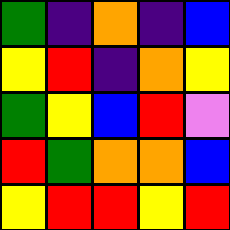[["green", "indigo", "orange", "indigo", "blue"], ["yellow", "red", "indigo", "orange", "yellow"], ["green", "yellow", "blue", "red", "violet"], ["red", "green", "orange", "orange", "blue"], ["yellow", "red", "red", "yellow", "red"]]